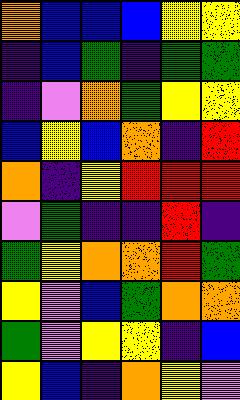[["orange", "blue", "blue", "blue", "yellow", "yellow"], ["indigo", "blue", "green", "indigo", "green", "green"], ["indigo", "violet", "orange", "green", "yellow", "yellow"], ["blue", "yellow", "blue", "orange", "indigo", "red"], ["orange", "indigo", "yellow", "red", "red", "red"], ["violet", "green", "indigo", "indigo", "red", "indigo"], ["green", "yellow", "orange", "orange", "red", "green"], ["yellow", "violet", "blue", "green", "orange", "orange"], ["green", "violet", "yellow", "yellow", "indigo", "blue"], ["yellow", "blue", "indigo", "orange", "yellow", "violet"]]